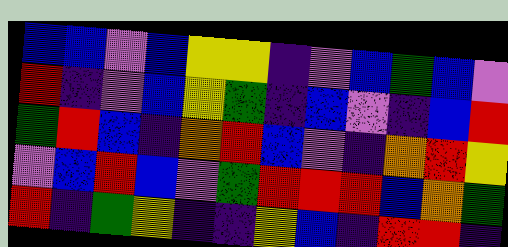[["blue", "blue", "violet", "blue", "yellow", "yellow", "indigo", "violet", "blue", "green", "blue", "violet"], ["red", "indigo", "violet", "blue", "yellow", "green", "indigo", "blue", "violet", "indigo", "blue", "red"], ["green", "red", "blue", "indigo", "orange", "red", "blue", "violet", "indigo", "orange", "red", "yellow"], ["violet", "blue", "red", "blue", "violet", "green", "red", "red", "red", "blue", "orange", "green"], ["red", "indigo", "green", "yellow", "indigo", "indigo", "yellow", "blue", "indigo", "red", "red", "indigo"]]